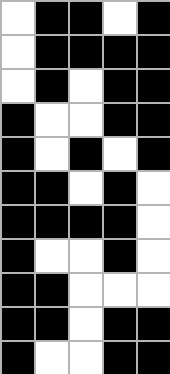[["white", "black", "black", "white", "black"], ["white", "black", "black", "black", "black"], ["white", "black", "white", "black", "black"], ["black", "white", "white", "black", "black"], ["black", "white", "black", "white", "black"], ["black", "black", "white", "black", "white"], ["black", "black", "black", "black", "white"], ["black", "white", "white", "black", "white"], ["black", "black", "white", "white", "white"], ["black", "black", "white", "black", "black"], ["black", "white", "white", "black", "black"]]